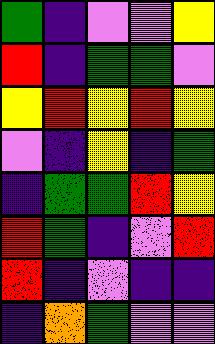[["green", "indigo", "violet", "violet", "yellow"], ["red", "indigo", "green", "green", "violet"], ["yellow", "red", "yellow", "red", "yellow"], ["violet", "indigo", "yellow", "indigo", "green"], ["indigo", "green", "green", "red", "yellow"], ["red", "green", "indigo", "violet", "red"], ["red", "indigo", "violet", "indigo", "indigo"], ["indigo", "orange", "green", "violet", "violet"]]